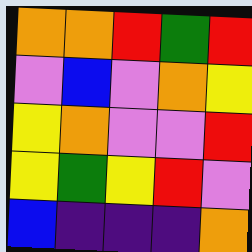[["orange", "orange", "red", "green", "red"], ["violet", "blue", "violet", "orange", "yellow"], ["yellow", "orange", "violet", "violet", "red"], ["yellow", "green", "yellow", "red", "violet"], ["blue", "indigo", "indigo", "indigo", "orange"]]